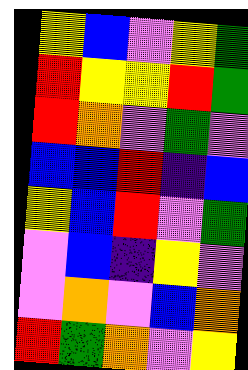[["yellow", "blue", "violet", "yellow", "green"], ["red", "yellow", "yellow", "red", "green"], ["red", "orange", "violet", "green", "violet"], ["blue", "blue", "red", "indigo", "blue"], ["yellow", "blue", "red", "violet", "green"], ["violet", "blue", "indigo", "yellow", "violet"], ["violet", "orange", "violet", "blue", "orange"], ["red", "green", "orange", "violet", "yellow"]]